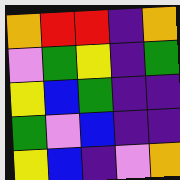[["orange", "red", "red", "indigo", "orange"], ["violet", "green", "yellow", "indigo", "green"], ["yellow", "blue", "green", "indigo", "indigo"], ["green", "violet", "blue", "indigo", "indigo"], ["yellow", "blue", "indigo", "violet", "orange"]]